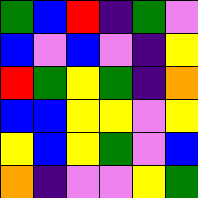[["green", "blue", "red", "indigo", "green", "violet"], ["blue", "violet", "blue", "violet", "indigo", "yellow"], ["red", "green", "yellow", "green", "indigo", "orange"], ["blue", "blue", "yellow", "yellow", "violet", "yellow"], ["yellow", "blue", "yellow", "green", "violet", "blue"], ["orange", "indigo", "violet", "violet", "yellow", "green"]]